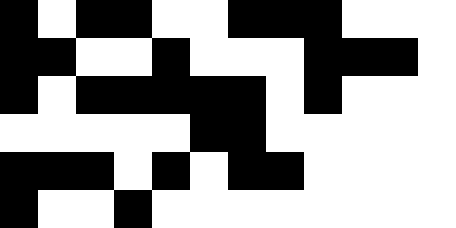[["black", "white", "black", "black", "white", "white", "black", "black", "black", "white", "white", "white"], ["black", "black", "white", "white", "black", "white", "white", "white", "black", "black", "black", "white"], ["black", "white", "black", "black", "black", "black", "black", "white", "black", "white", "white", "white"], ["white", "white", "white", "white", "white", "black", "black", "white", "white", "white", "white", "white"], ["black", "black", "black", "white", "black", "white", "black", "black", "white", "white", "white", "white"], ["black", "white", "white", "black", "white", "white", "white", "white", "white", "white", "white", "white"]]